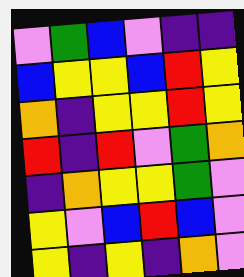[["violet", "green", "blue", "violet", "indigo", "indigo"], ["blue", "yellow", "yellow", "blue", "red", "yellow"], ["orange", "indigo", "yellow", "yellow", "red", "yellow"], ["red", "indigo", "red", "violet", "green", "orange"], ["indigo", "orange", "yellow", "yellow", "green", "violet"], ["yellow", "violet", "blue", "red", "blue", "violet"], ["yellow", "indigo", "yellow", "indigo", "orange", "violet"]]